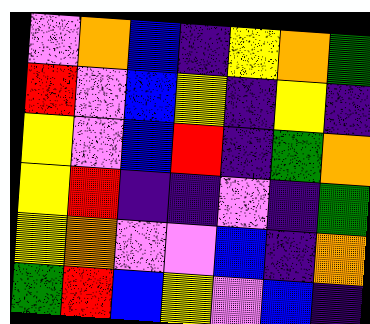[["violet", "orange", "blue", "indigo", "yellow", "orange", "green"], ["red", "violet", "blue", "yellow", "indigo", "yellow", "indigo"], ["yellow", "violet", "blue", "red", "indigo", "green", "orange"], ["yellow", "red", "indigo", "indigo", "violet", "indigo", "green"], ["yellow", "orange", "violet", "violet", "blue", "indigo", "orange"], ["green", "red", "blue", "yellow", "violet", "blue", "indigo"]]